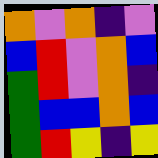[["orange", "violet", "orange", "indigo", "violet"], ["blue", "red", "violet", "orange", "blue"], ["green", "red", "violet", "orange", "indigo"], ["green", "blue", "blue", "orange", "blue"], ["green", "red", "yellow", "indigo", "yellow"]]